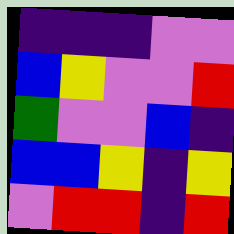[["indigo", "indigo", "indigo", "violet", "violet"], ["blue", "yellow", "violet", "violet", "red"], ["green", "violet", "violet", "blue", "indigo"], ["blue", "blue", "yellow", "indigo", "yellow"], ["violet", "red", "red", "indigo", "red"]]